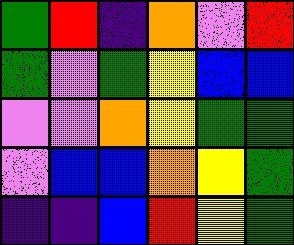[["green", "red", "indigo", "orange", "violet", "red"], ["green", "violet", "green", "yellow", "blue", "blue"], ["violet", "violet", "orange", "yellow", "green", "green"], ["violet", "blue", "blue", "orange", "yellow", "green"], ["indigo", "indigo", "blue", "red", "yellow", "green"]]